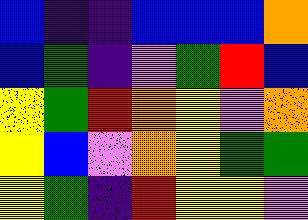[["blue", "indigo", "indigo", "blue", "blue", "blue", "orange"], ["blue", "green", "indigo", "violet", "green", "red", "blue"], ["yellow", "green", "red", "orange", "yellow", "violet", "orange"], ["yellow", "blue", "violet", "orange", "yellow", "green", "green"], ["yellow", "green", "indigo", "red", "yellow", "yellow", "violet"]]